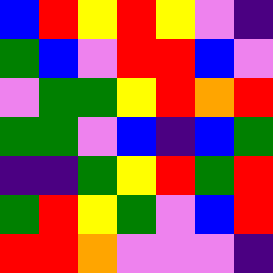[["blue", "red", "yellow", "red", "yellow", "violet", "indigo"], ["green", "blue", "violet", "red", "red", "blue", "violet"], ["violet", "green", "green", "yellow", "red", "orange", "red"], ["green", "green", "violet", "blue", "indigo", "blue", "green"], ["indigo", "indigo", "green", "yellow", "red", "green", "red"], ["green", "red", "yellow", "green", "violet", "blue", "red"], ["red", "red", "orange", "violet", "violet", "violet", "indigo"]]